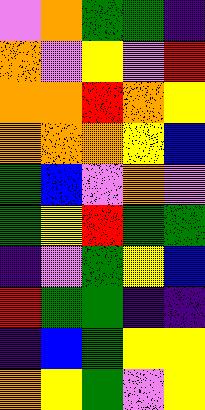[["violet", "orange", "green", "green", "indigo"], ["orange", "violet", "yellow", "violet", "red"], ["orange", "orange", "red", "orange", "yellow"], ["orange", "orange", "orange", "yellow", "blue"], ["green", "blue", "violet", "orange", "violet"], ["green", "yellow", "red", "green", "green"], ["indigo", "violet", "green", "yellow", "blue"], ["red", "green", "green", "indigo", "indigo"], ["indigo", "blue", "green", "yellow", "yellow"], ["orange", "yellow", "green", "violet", "yellow"]]